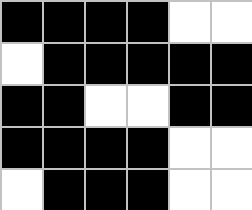[["black", "black", "black", "black", "white", "white"], ["white", "black", "black", "black", "black", "black"], ["black", "black", "white", "white", "black", "black"], ["black", "black", "black", "black", "white", "white"], ["white", "black", "black", "black", "white", "white"]]